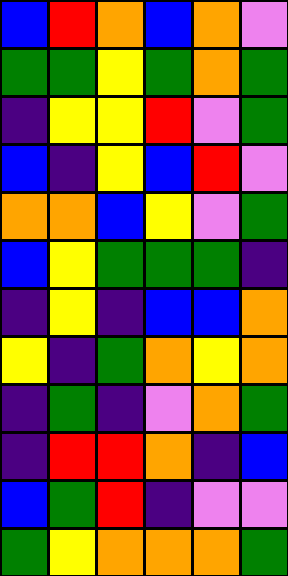[["blue", "red", "orange", "blue", "orange", "violet"], ["green", "green", "yellow", "green", "orange", "green"], ["indigo", "yellow", "yellow", "red", "violet", "green"], ["blue", "indigo", "yellow", "blue", "red", "violet"], ["orange", "orange", "blue", "yellow", "violet", "green"], ["blue", "yellow", "green", "green", "green", "indigo"], ["indigo", "yellow", "indigo", "blue", "blue", "orange"], ["yellow", "indigo", "green", "orange", "yellow", "orange"], ["indigo", "green", "indigo", "violet", "orange", "green"], ["indigo", "red", "red", "orange", "indigo", "blue"], ["blue", "green", "red", "indigo", "violet", "violet"], ["green", "yellow", "orange", "orange", "orange", "green"]]